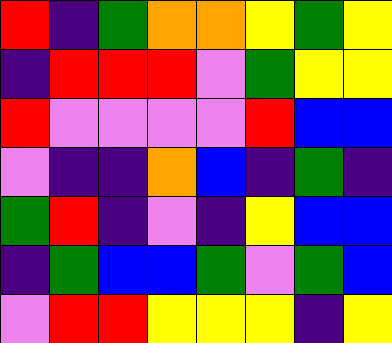[["red", "indigo", "green", "orange", "orange", "yellow", "green", "yellow"], ["indigo", "red", "red", "red", "violet", "green", "yellow", "yellow"], ["red", "violet", "violet", "violet", "violet", "red", "blue", "blue"], ["violet", "indigo", "indigo", "orange", "blue", "indigo", "green", "indigo"], ["green", "red", "indigo", "violet", "indigo", "yellow", "blue", "blue"], ["indigo", "green", "blue", "blue", "green", "violet", "green", "blue"], ["violet", "red", "red", "yellow", "yellow", "yellow", "indigo", "yellow"]]